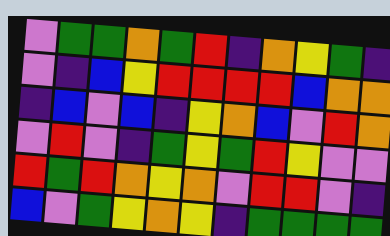[["violet", "green", "green", "orange", "green", "red", "indigo", "orange", "yellow", "green", "indigo"], ["violet", "indigo", "blue", "yellow", "red", "red", "red", "red", "blue", "orange", "orange"], ["indigo", "blue", "violet", "blue", "indigo", "yellow", "orange", "blue", "violet", "red", "orange"], ["violet", "red", "violet", "indigo", "green", "yellow", "green", "red", "yellow", "violet", "violet"], ["red", "green", "red", "orange", "yellow", "orange", "violet", "red", "red", "violet", "indigo"], ["blue", "violet", "green", "yellow", "orange", "yellow", "indigo", "green", "green", "green", "green"]]